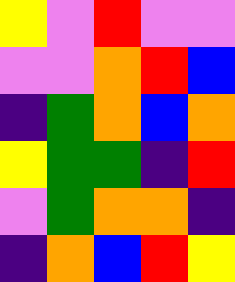[["yellow", "violet", "red", "violet", "violet"], ["violet", "violet", "orange", "red", "blue"], ["indigo", "green", "orange", "blue", "orange"], ["yellow", "green", "green", "indigo", "red"], ["violet", "green", "orange", "orange", "indigo"], ["indigo", "orange", "blue", "red", "yellow"]]